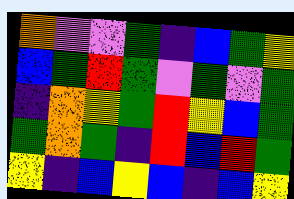[["orange", "violet", "violet", "green", "indigo", "blue", "green", "yellow"], ["blue", "green", "red", "green", "violet", "green", "violet", "green"], ["indigo", "orange", "yellow", "green", "red", "yellow", "blue", "green"], ["green", "orange", "green", "indigo", "red", "blue", "red", "green"], ["yellow", "indigo", "blue", "yellow", "blue", "indigo", "blue", "yellow"]]